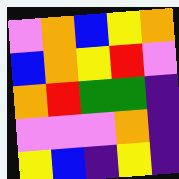[["violet", "orange", "blue", "yellow", "orange"], ["blue", "orange", "yellow", "red", "violet"], ["orange", "red", "green", "green", "indigo"], ["violet", "violet", "violet", "orange", "indigo"], ["yellow", "blue", "indigo", "yellow", "indigo"]]